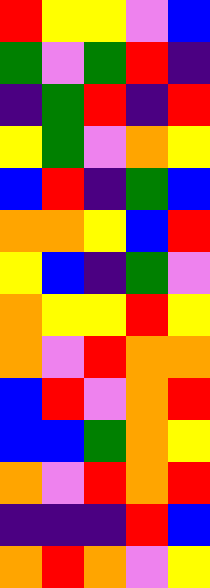[["red", "yellow", "yellow", "violet", "blue"], ["green", "violet", "green", "red", "indigo"], ["indigo", "green", "red", "indigo", "red"], ["yellow", "green", "violet", "orange", "yellow"], ["blue", "red", "indigo", "green", "blue"], ["orange", "orange", "yellow", "blue", "red"], ["yellow", "blue", "indigo", "green", "violet"], ["orange", "yellow", "yellow", "red", "yellow"], ["orange", "violet", "red", "orange", "orange"], ["blue", "red", "violet", "orange", "red"], ["blue", "blue", "green", "orange", "yellow"], ["orange", "violet", "red", "orange", "red"], ["indigo", "indigo", "indigo", "red", "blue"], ["orange", "red", "orange", "violet", "yellow"]]